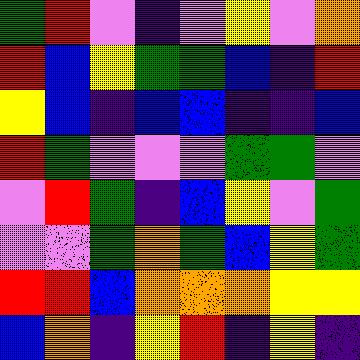[["green", "red", "violet", "indigo", "violet", "yellow", "violet", "orange"], ["red", "blue", "yellow", "green", "green", "blue", "indigo", "red"], ["yellow", "blue", "indigo", "blue", "blue", "indigo", "indigo", "blue"], ["red", "green", "violet", "violet", "violet", "green", "green", "violet"], ["violet", "red", "green", "indigo", "blue", "yellow", "violet", "green"], ["violet", "violet", "green", "orange", "green", "blue", "yellow", "green"], ["red", "red", "blue", "orange", "orange", "orange", "yellow", "yellow"], ["blue", "orange", "indigo", "yellow", "red", "indigo", "yellow", "indigo"]]